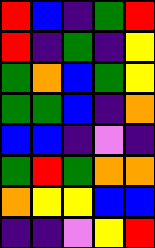[["red", "blue", "indigo", "green", "red"], ["red", "indigo", "green", "indigo", "yellow"], ["green", "orange", "blue", "green", "yellow"], ["green", "green", "blue", "indigo", "orange"], ["blue", "blue", "indigo", "violet", "indigo"], ["green", "red", "green", "orange", "orange"], ["orange", "yellow", "yellow", "blue", "blue"], ["indigo", "indigo", "violet", "yellow", "red"]]